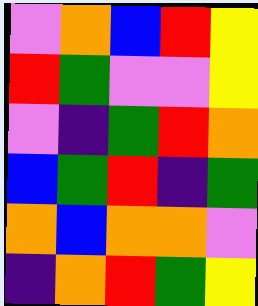[["violet", "orange", "blue", "red", "yellow"], ["red", "green", "violet", "violet", "yellow"], ["violet", "indigo", "green", "red", "orange"], ["blue", "green", "red", "indigo", "green"], ["orange", "blue", "orange", "orange", "violet"], ["indigo", "orange", "red", "green", "yellow"]]